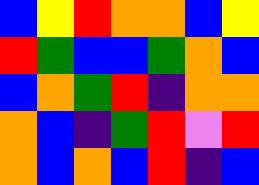[["blue", "yellow", "red", "orange", "orange", "blue", "yellow"], ["red", "green", "blue", "blue", "green", "orange", "blue"], ["blue", "orange", "green", "red", "indigo", "orange", "orange"], ["orange", "blue", "indigo", "green", "red", "violet", "red"], ["orange", "blue", "orange", "blue", "red", "indigo", "blue"]]